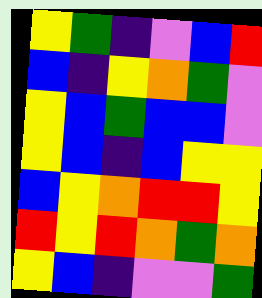[["yellow", "green", "indigo", "violet", "blue", "red"], ["blue", "indigo", "yellow", "orange", "green", "violet"], ["yellow", "blue", "green", "blue", "blue", "violet"], ["yellow", "blue", "indigo", "blue", "yellow", "yellow"], ["blue", "yellow", "orange", "red", "red", "yellow"], ["red", "yellow", "red", "orange", "green", "orange"], ["yellow", "blue", "indigo", "violet", "violet", "green"]]